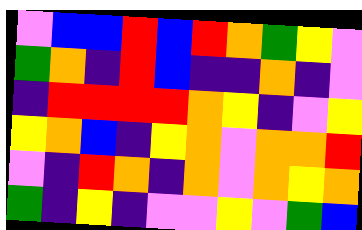[["violet", "blue", "blue", "red", "blue", "red", "orange", "green", "yellow", "violet"], ["green", "orange", "indigo", "red", "blue", "indigo", "indigo", "orange", "indigo", "violet"], ["indigo", "red", "red", "red", "red", "orange", "yellow", "indigo", "violet", "yellow"], ["yellow", "orange", "blue", "indigo", "yellow", "orange", "violet", "orange", "orange", "red"], ["violet", "indigo", "red", "orange", "indigo", "orange", "violet", "orange", "yellow", "orange"], ["green", "indigo", "yellow", "indigo", "violet", "violet", "yellow", "violet", "green", "blue"]]